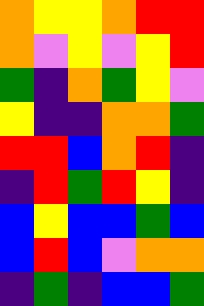[["orange", "yellow", "yellow", "orange", "red", "red"], ["orange", "violet", "yellow", "violet", "yellow", "red"], ["green", "indigo", "orange", "green", "yellow", "violet"], ["yellow", "indigo", "indigo", "orange", "orange", "green"], ["red", "red", "blue", "orange", "red", "indigo"], ["indigo", "red", "green", "red", "yellow", "indigo"], ["blue", "yellow", "blue", "blue", "green", "blue"], ["blue", "red", "blue", "violet", "orange", "orange"], ["indigo", "green", "indigo", "blue", "blue", "green"]]